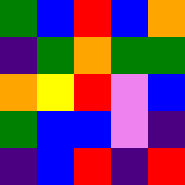[["green", "blue", "red", "blue", "orange"], ["indigo", "green", "orange", "green", "green"], ["orange", "yellow", "red", "violet", "blue"], ["green", "blue", "blue", "violet", "indigo"], ["indigo", "blue", "red", "indigo", "red"]]